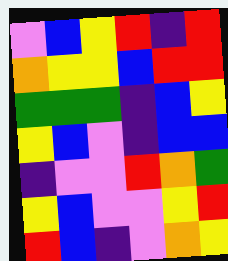[["violet", "blue", "yellow", "red", "indigo", "red"], ["orange", "yellow", "yellow", "blue", "red", "red"], ["green", "green", "green", "indigo", "blue", "yellow"], ["yellow", "blue", "violet", "indigo", "blue", "blue"], ["indigo", "violet", "violet", "red", "orange", "green"], ["yellow", "blue", "violet", "violet", "yellow", "red"], ["red", "blue", "indigo", "violet", "orange", "yellow"]]